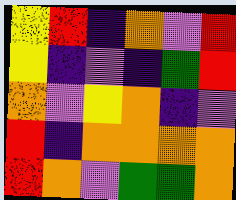[["yellow", "red", "indigo", "orange", "violet", "red"], ["yellow", "indigo", "violet", "indigo", "green", "red"], ["orange", "violet", "yellow", "orange", "indigo", "violet"], ["red", "indigo", "orange", "orange", "orange", "orange"], ["red", "orange", "violet", "green", "green", "orange"]]